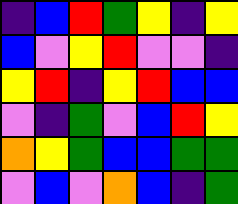[["indigo", "blue", "red", "green", "yellow", "indigo", "yellow"], ["blue", "violet", "yellow", "red", "violet", "violet", "indigo"], ["yellow", "red", "indigo", "yellow", "red", "blue", "blue"], ["violet", "indigo", "green", "violet", "blue", "red", "yellow"], ["orange", "yellow", "green", "blue", "blue", "green", "green"], ["violet", "blue", "violet", "orange", "blue", "indigo", "green"]]